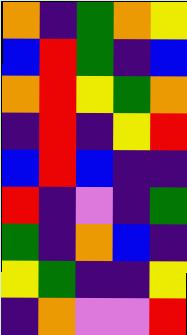[["orange", "indigo", "green", "orange", "yellow"], ["blue", "red", "green", "indigo", "blue"], ["orange", "red", "yellow", "green", "orange"], ["indigo", "red", "indigo", "yellow", "red"], ["blue", "red", "blue", "indigo", "indigo"], ["red", "indigo", "violet", "indigo", "green"], ["green", "indigo", "orange", "blue", "indigo"], ["yellow", "green", "indigo", "indigo", "yellow"], ["indigo", "orange", "violet", "violet", "red"]]